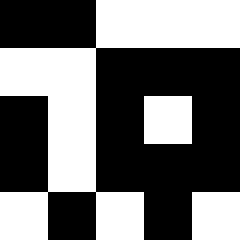[["black", "black", "white", "white", "white"], ["white", "white", "black", "black", "black"], ["black", "white", "black", "white", "black"], ["black", "white", "black", "black", "black"], ["white", "black", "white", "black", "white"]]